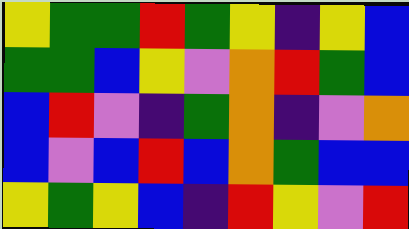[["yellow", "green", "green", "red", "green", "yellow", "indigo", "yellow", "blue"], ["green", "green", "blue", "yellow", "violet", "orange", "red", "green", "blue"], ["blue", "red", "violet", "indigo", "green", "orange", "indigo", "violet", "orange"], ["blue", "violet", "blue", "red", "blue", "orange", "green", "blue", "blue"], ["yellow", "green", "yellow", "blue", "indigo", "red", "yellow", "violet", "red"]]